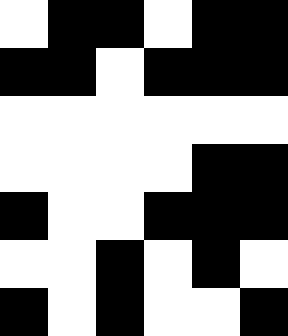[["white", "black", "black", "white", "black", "black"], ["black", "black", "white", "black", "black", "black"], ["white", "white", "white", "white", "white", "white"], ["white", "white", "white", "white", "black", "black"], ["black", "white", "white", "black", "black", "black"], ["white", "white", "black", "white", "black", "white"], ["black", "white", "black", "white", "white", "black"]]